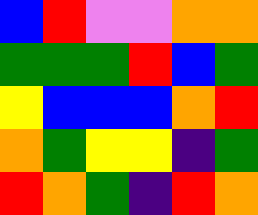[["blue", "red", "violet", "violet", "orange", "orange"], ["green", "green", "green", "red", "blue", "green"], ["yellow", "blue", "blue", "blue", "orange", "red"], ["orange", "green", "yellow", "yellow", "indigo", "green"], ["red", "orange", "green", "indigo", "red", "orange"]]